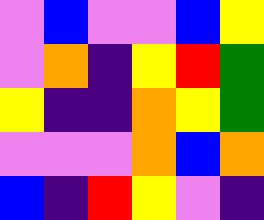[["violet", "blue", "violet", "violet", "blue", "yellow"], ["violet", "orange", "indigo", "yellow", "red", "green"], ["yellow", "indigo", "indigo", "orange", "yellow", "green"], ["violet", "violet", "violet", "orange", "blue", "orange"], ["blue", "indigo", "red", "yellow", "violet", "indigo"]]